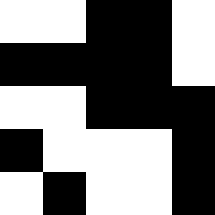[["white", "white", "black", "black", "white"], ["black", "black", "black", "black", "white"], ["white", "white", "black", "black", "black"], ["black", "white", "white", "white", "black"], ["white", "black", "white", "white", "black"]]